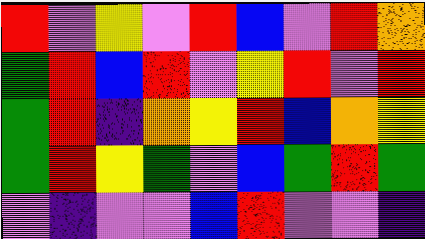[["red", "violet", "yellow", "violet", "red", "blue", "violet", "red", "orange"], ["green", "red", "blue", "red", "violet", "yellow", "red", "violet", "red"], ["green", "red", "indigo", "orange", "yellow", "red", "blue", "orange", "yellow"], ["green", "red", "yellow", "green", "violet", "blue", "green", "red", "green"], ["violet", "indigo", "violet", "violet", "blue", "red", "violet", "violet", "indigo"]]